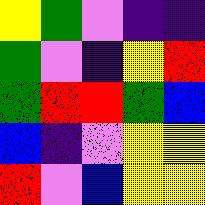[["yellow", "green", "violet", "indigo", "indigo"], ["green", "violet", "indigo", "yellow", "red"], ["green", "red", "red", "green", "blue"], ["blue", "indigo", "violet", "yellow", "yellow"], ["red", "violet", "blue", "yellow", "yellow"]]